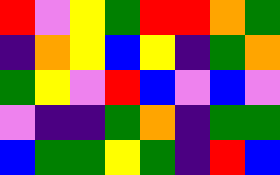[["red", "violet", "yellow", "green", "red", "red", "orange", "green"], ["indigo", "orange", "yellow", "blue", "yellow", "indigo", "green", "orange"], ["green", "yellow", "violet", "red", "blue", "violet", "blue", "violet"], ["violet", "indigo", "indigo", "green", "orange", "indigo", "green", "green"], ["blue", "green", "green", "yellow", "green", "indigo", "red", "blue"]]